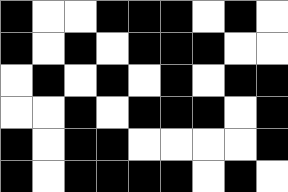[["black", "white", "white", "black", "black", "black", "white", "black", "white"], ["black", "white", "black", "white", "black", "black", "black", "white", "white"], ["white", "black", "white", "black", "white", "black", "white", "black", "black"], ["white", "white", "black", "white", "black", "black", "black", "white", "black"], ["black", "white", "black", "black", "white", "white", "white", "white", "black"], ["black", "white", "black", "black", "black", "black", "white", "black", "white"]]